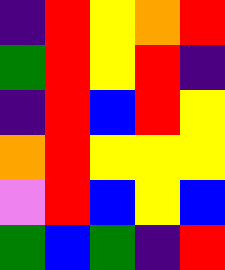[["indigo", "red", "yellow", "orange", "red"], ["green", "red", "yellow", "red", "indigo"], ["indigo", "red", "blue", "red", "yellow"], ["orange", "red", "yellow", "yellow", "yellow"], ["violet", "red", "blue", "yellow", "blue"], ["green", "blue", "green", "indigo", "red"]]